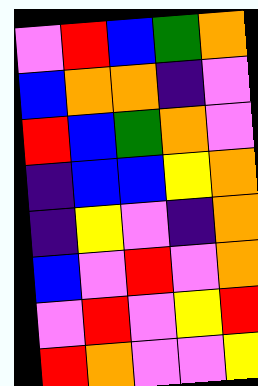[["violet", "red", "blue", "green", "orange"], ["blue", "orange", "orange", "indigo", "violet"], ["red", "blue", "green", "orange", "violet"], ["indigo", "blue", "blue", "yellow", "orange"], ["indigo", "yellow", "violet", "indigo", "orange"], ["blue", "violet", "red", "violet", "orange"], ["violet", "red", "violet", "yellow", "red"], ["red", "orange", "violet", "violet", "yellow"]]